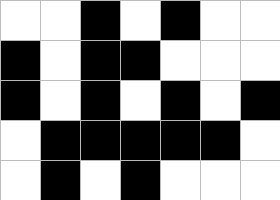[["white", "white", "black", "white", "black", "white", "white"], ["black", "white", "black", "black", "white", "white", "white"], ["black", "white", "black", "white", "black", "white", "black"], ["white", "black", "black", "black", "black", "black", "white"], ["white", "black", "white", "black", "white", "white", "white"]]